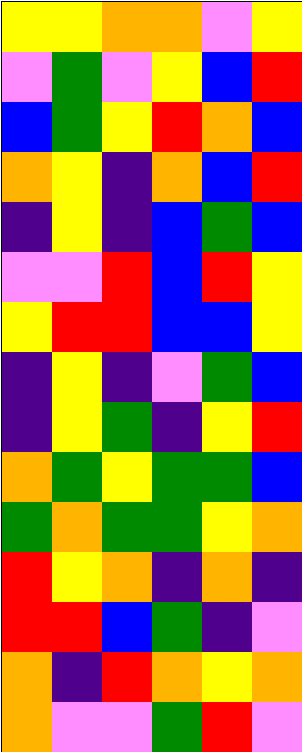[["yellow", "yellow", "orange", "orange", "violet", "yellow"], ["violet", "green", "violet", "yellow", "blue", "red"], ["blue", "green", "yellow", "red", "orange", "blue"], ["orange", "yellow", "indigo", "orange", "blue", "red"], ["indigo", "yellow", "indigo", "blue", "green", "blue"], ["violet", "violet", "red", "blue", "red", "yellow"], ["yellow", "red", "red", "blue", "blue", "yellow"], ["indigo", "yellow", "indigo", "violet", "green", "blue"], ["indigo", "yellow", "green", "indigo", "yellow", "red"], ["orange", "green", "yellow", "green", "green", "blue"], ["green", "orange", "green", "green", "yellow", "orange"], ["red", "yellow", "orange", "indigo", "orange", "indigo"], ["red", "red", "blue", "green", "indigo", "violet"], ["orange", "indigo", "red", "orange", "yellow", "orange"], ["orange", "violet", "violet", "green", "red", "violet"]]